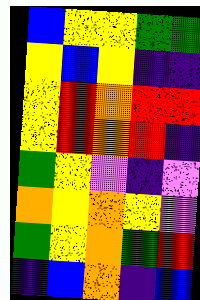[["blue", "yellow", "yellow", "green", "green"], ["yellow", "blue", "yellow", "indigo", "indigo"], ["yellow", "red", "orange", "red", "red"], ["yellow", "red", "orange", "red", "indigo"], ["green", "yellow", "violet", "indigo", "violet"], ["orange", "yellow", "orange", "yellow", "violet"], ["green", "yellow", "orange", "green", "red"], ["indigo", "blue", "orange", "indigo", "blue"]]